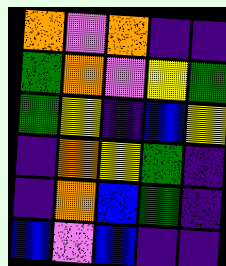[["orange", "violet", "orange", "indigo", "indigo"], ["green", "orange", "violet", "yellow", "green"], ["green", "yellow", "indigo", "blue", "yellow"], ["indigo", "orange", "yellow", "green", "indigo"], ["indigo", "orange", "blue", "green", "indigo"], ["blue", "violet", "blue", "indigo", "indigo"]]